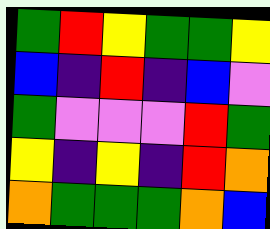[["green", "red", "yellow", "green", "green", "yellow"], ["blue", "indigo", "red", "indigo", "blue", "violet"], ["green", "violet", "violet", "violet", "red", "green"], ["yellow", "indigo", "yellow", "indigo", "red", "orange"], ["orange", "green", "green", "green", "orange", "blue"]]